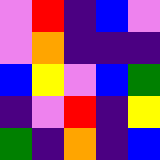[["violet", "red", "indigo", "blue", "violet"], ["violet", "orange", "indigo", "indigo", "indigo"], ["blue", "yellow", "violet", "blue", "green"], ["indigo", "violet", "red", "indigo", "yellow"], ["green", "indigo", "orange", "indigo", "blue"]]